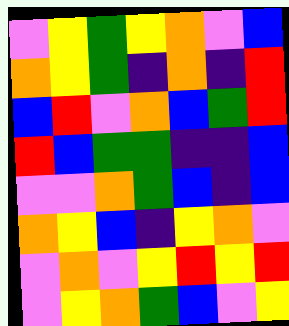[["violet", "yellow", "green", "yellow", "orange", "violet", "blue"], ["orange", "yellow", "green", "indigo", "orange", "indigo", "red"], ["blue", "red", "violet", "orange", "blue", "green", "red"], ["red", "blue", "green", "green", "indigo", "indigo", "blue"], ["violet", "violet", "orange", "green", "blue", "indigo", "blue"], ["orange", "yellow", "blue", "indigo", "yellow", "orange", "violet"], ["violet", "orange", "violet", "yellow", "red", "yellow", "red"], ["violet", "yellow", "orange", "green", "blue", "violet", "yellow"]]